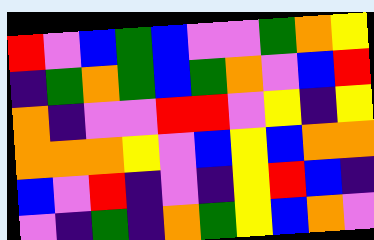[["red", "violet", "blue", "green", "blue", "violet", "violet", "green", "orange", "yellow"], ["indigo", "green", "orange", "green", "blue", "green", "orange", "violet", "blue", "red"], ["orange", "indigo", "violet", "violet", "red", "red", "violet", "yellow", "indigo", "yellow"], ["orange", "orange", "orange", "yellow", "violet", "blue", "yellow", "blue", "orange", "orange"], ["blue", "violet", "red", "indigo", "violet", "indigo", "yellow", "red", "blue", "indigo"], ["violet", "indigo", "green", "indigo", "orange", "green", "yellow", "blue", "orange", "violet"]]